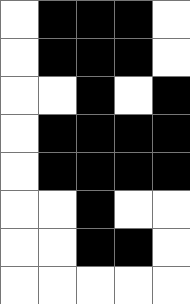[["white", "black", "black", "black", "white"], ["white", "black", "black", "black", "white"], ["white", "white", "black", "white", "black"], ["white", "black", "black", "black", "black"], ["white", "black", "black", "black", "black"], ["white", "white", "black", "white", "white"], ["white", "white", "black", "black", "white"], ["white", "white", "white", "white", "white"]]